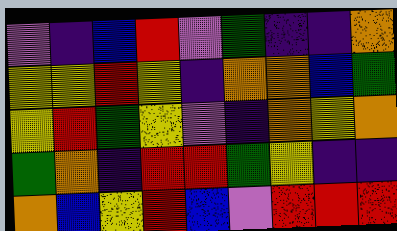[["violet", "indigo", "blue", "red", "violet", "green", "indigo", "indigo", "orange"], ["yellow", "yellow", "red", "yellow", "indigo", "orange", "orange", "blue", "green"], ["yellow", "red", "green", "yellow", "violet", "indigo", "orange", "yellow", "orange"], ["green", "orange", "indigo", "red", "red", "green", "yellow", "indigo", "indigo"], ["orange", "blue", "yellow", "red", "blue", "violet", "red", "red", "red"]]